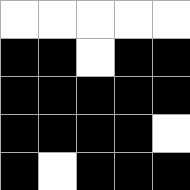[["white", "white", "white", "white", "white"], ["black", "black", "white", "black", "black"], ["black", "black", "black", "black", "black"], ["black", "black", "black", "black", "white"], ["black", "white", "black", "black", "black"]]